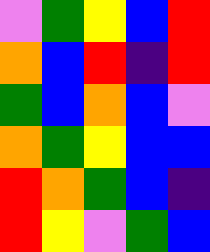[["violet", "green", "yellow", "blue", "red"], ["orange", "blue", "red", "indigo", "red"], ["green", "blue", "orange", "blue", "violet"], ["orange", "green", "yellow", "blue", "blue"], ["red", "orange", "green", "blue", "indigo"], ["red", "yellow", "violet", "green", "blue"]]